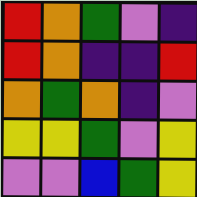[["red", "orange", "green", "violet", "indigo"], ["red", "orange", "indigo", "indigo", "red"], ["orange", "green", "orange", "indigo", "violet"], ["yellow", "yellow", "green", "violet", "yellow"], ["violet", "violet", "blue", "green", "yellow"]]